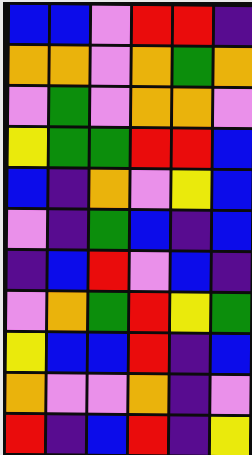[["blue", "blue", "violet", "red", "red", "indigo"], ["orange", "orange", "violet", "orange", "green", "orange"], ["violet", "green", "violet", "orange", "orange", "violet"], ["yellow", "green", "green", "red", "red", "blue"], ["blue", "indigo", "orange", "violet", "yellow", "blue"], ["violet", "indigo", "green", "blue", "indigo", "blue"], ["indigo", "blue", "red", "violet", "blue", "indigo"], ["violet", "orange", "green", "red", "yellow", "green"], ["yellow", "blue", "blue", "red", "indigo", "blue"], ["orange", "violet", "violet", "orange", "indigo", "violet"], ["red", "indigo", "blue", "red", "indigo", "yellow"]]